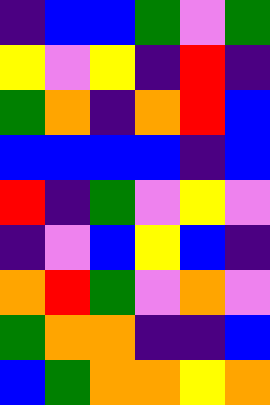[["indigo", "blue", "blue", "green", "violet", "green"], ["yellow", "violet", "yellow", "indigo", "red", "indigo"], ["green", "orange", "indigo", "orange", "red", "blue"], ["blue", "blue", "blue", "blue", "indigo", "blue"], ["red", "indigo", "green", "violet", "yellow", "violet"], ["indigo", "violet", "blue", "yellow", "blue", "indigo"], ["orange", "red", "green", "violet", "orange", "violet"], ["green", "orange", "orange", "indigo", "indigo", "blue"], ["blue", "green", "orange", "orange", "yellow", "orange"]]